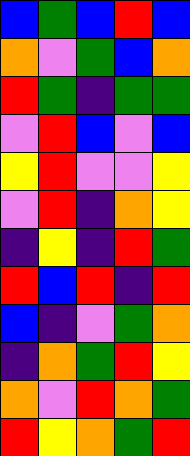[["blue", "green", "blue", "red", "blue"], ["orange", "violet", "green", "blue", "orange"], ["red", "green", "indigo", "green", "green"], ["violet", "red", "blue", "violet", "blue"], ["yellow", "red", "violet", "violet", "yellow"], ["violet", "red", "indigo", "orange", "yellow"], ["indigo", "yellow", "indigo", "red", "green"], ["red", "blue", "red", "indigo", "red"], ["blue", "indigo", "violet", "green", "orange"], ["indigo", "orange", "green", "red", "yellow"], ["orange", "violet", "red", "orange", "green"], ["red", "yellow", "orange", "green", "red"]]